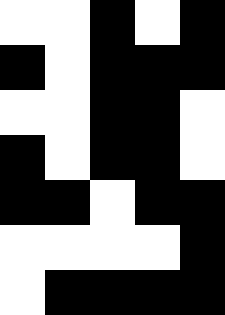[["white", "white", "black", "white", "black"], ["black", "white", "black", "black", "black"], ["white", "white", "black", "black", "white"], ["black", "white", "black", "black", "white"], ["black", "black", "white", "black", "black"], ["white", "white", "white", "white", "black"], ["white", "black", "black", "black", "black"]]